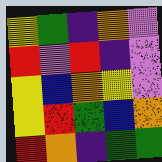[["yellow", "green", "indigo", "orange", "violet"], ["red", "violet", "red", "indigo", "violet"], ["yellow", "blue", "orange", "yellow", "violet"], ["yellow", "red", "green", "blue", "orange"], ["red", "orange", "indigo", "green", "green"]]